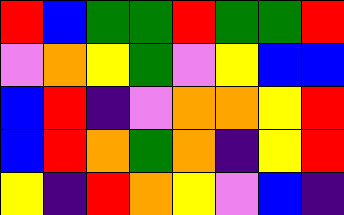[["red", "blue", "green", "green", "red", "green", "green", "red"], ["violet", "orange", "yellow", "green", "violet", "yellow", "blue", "blue"], ["blue", "red", "indigo", "violet", "orange", "orange", "yellow", "red"], ["blue", "red", "orange", "green", "orange", "indigo", "yellow", "red"], ["yellow", "indigo", "red", "orange", "yellow", "violet", "blue", "indigo"]]